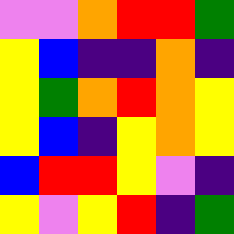[["violet", "violet", "orange", "red", "red", "green"], ["yellow", "blue", "indigo", "indigo", "orange", "indigo"], ["yellow", "green", "orange", "red", "orange", "yellow"], ["yellow", "blue", "indigo", "yellow", "orange", "yellow"], ["blue", "red", "red", "yellow", "violet", "indigo"], ["yellow", "violet", "yellow", "red", "indigo", "green"]]